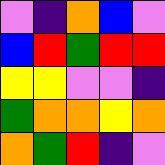[["violet", "indigo", "orange", "blue", "violet"], ["blue", "red", "green", "red", "red"], ["yellow", "yellow", "violet", "violet", "indigo"], ["green", "orange", "orange", "yellow", "orange"], ["orange", "green", "red", "indigo", "violet"]]